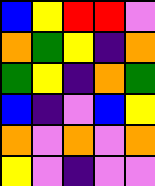[["blue", "yellow", "red", "red", "violet"], ["orange", "green", "yellow", "indigo", "orange"], ["green", "yellow", "indigo", "orange", "green"], ["blue", "indigo", "violet", "blue", "yellow"], ["orange", "violet", "orange", "violet", "orange"], ["yellow", "violet", "indigo", "violet", "violet"]]